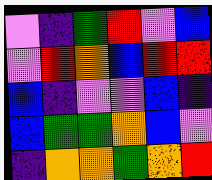[["violet", "indigo", "green", "red", "violet", "blue"], ["violet", "red", "orange", "blue", "red", "red"], ["blue", "indigo", "violet", "violet", "blue", "indigo"], ["blue", "green", "green", "orange", "blue", "violet"], ["indigo", "orange", "orange", "green", "orange", "red"]]